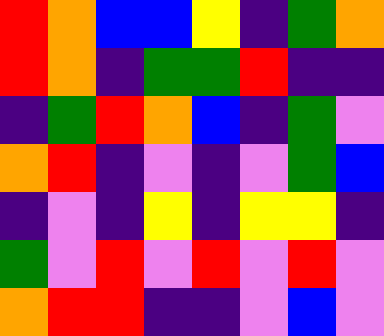[["red", "orange", "blue", "blue", "yellow", "indigo", "green", "orange"], ["red", "orange", "indigo", "green", "green", "red", "indigo", "indigo"], ["indigo", "green", "red", "orange", "blue", "indigo", "green", "violet"], ["orange", "red", "indigo", "violet", "indigo", "violet", "green", "blue"], ["indigo", "violet", "indigo", "yellow", "indigo", "yellow", "yellow", "indigo"], ["green", "violet", "red", "violet", "red", "violet", "red", "violet"], ["orange", "red", "red", "indigo", "indigo", "violet", "blue", "violet"]]